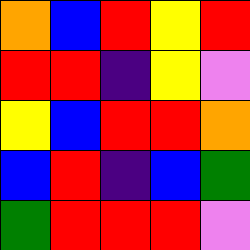[["orange", "blue", "red", "yellow", "red"], ["red", "red", "indigo", "yellow", "violet"], ["yellow", "blue", "red", "red", "orange"], ["blue", "red", "indigo", "blue", "green"], ["green", "red", "red", "red", "violet"]]